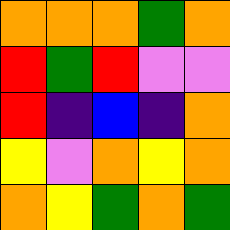[["orange", "orange", "orange", "green", "orange"], ["red", "green", "red", "violet", "violet"], ["red", "indigo", "blue", "indigo", "orange"], ["yellow", "violet", "orange", "yellow", "orange"], ["orange", "yellow", "green", "orange", "green"]]